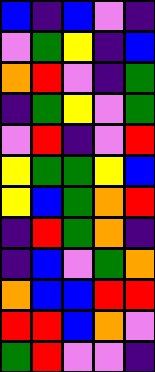[["blue", "indigo", "blue", "violet", "indigo"], ["violet", "green", "yellow", "indigo", "blue"], ["orange", "red", "violet", "indigo", "green"], ["indigo", "green", "yellow", "violet", "green"], ["violet", "red", "indigo", "violet", "red"], ["yellow", "green", "green", "yellow", "blue"], ["yellow", "blue", "green", "orange", "red"], ["indigo", "red", "green", "orange", "indigo"], ["indigo", "blue", "violet", "green", "orange"], ["orange", "blue", "blue", "red", "red"], ["red", "red", "blue", "orange", "violet"], ["green", "red", "violet", "violet", "indigo"]]